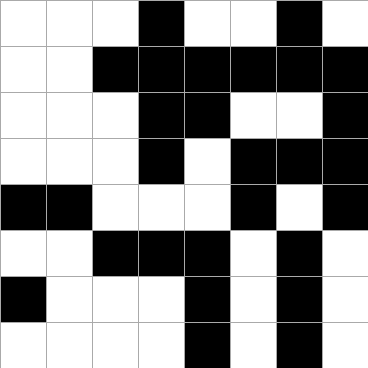[["white", "white", "white", "black", "white", "white", "black", "white"], ["white", "white", "black", "black", "black", "black", "black", "black"], ["white", "white", "white", "black", "black", "white", "white", "black"], ["white", "white", "white", "black", "white", "black", "black", "black"], ["black", "black", "white", "white", "white", "black", "white", "black"], ["white", "white", "black", "black", "black", "white", "black", "white"], ["black", "white", "white", "white", "black", "white", "black", "white"], ["white", "white", "white", "white", "black", "white", "black", "white"]]